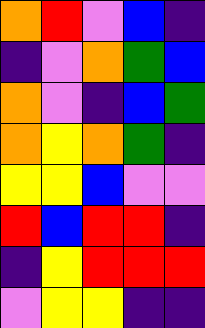[["orange", "red", "violet", "blue", "indigo"], ["indigo", "violet", "orange", "green", "blue"], ["orange", "violet", "indigo", "blue", "green"], ["orange", "yellow", "orange", "green", "indigo"], ["yellow", "yellow", "blue", "violet", "violet"], ["red", "blue", "red", "red", "indigo"], ["indigo", "yellow", "red", "red", "red"], ["violet", "yellow", "yellow", "indigo", "indigo"]]